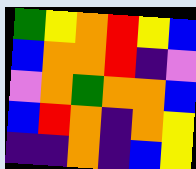[["green", "yellow", "orange", "red", "yellow", "blue"], ["blue", "orange", "orange", "red", "indigo", "violet"], ["violet", "orange", "green", "orange", "orange", "blue"], ["blue", "red", "orange", "indigo", "orange", "yellow"], ["indigo", "indigo", "orange", "indigo", "blue", "yellow"]]